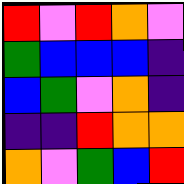[["red", "violet", "red", "orange", "violet"], ["green", "blue", "blue", "blue", "indigo"], ["blue", "green", "violet", "orange", "indigo"], ["indigo", "indigo", "red", "orange", "orange"], ["orange", "violet", "green", "blue", "red"]]